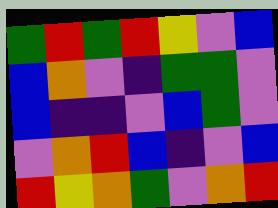[["green", "red", "green", "red", "yellow", "violet", "blue"], ["blue", "orange", "violet", "indigo", "green", "green", "violet"], ["blue", "indigo", "indigo", "violet", "blue", "green", "violet"], ["violet", "orange", "red", "blue", "indigo", "violet", "blue"], ["red", "yellow", "orange", "green", "violet", "orange", "red"]]